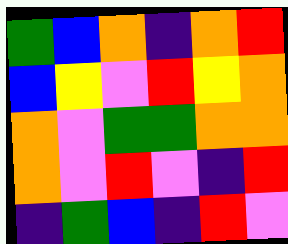[["green", "blue", "orange", "indigo", "orange", "red"], ["blue", "yellow", "violet", "red", "yellow", "orange"], ["orange", "violet", "green", "green", "orange", "orange"], ["orange", "violet", "red", "violet", "indigo", "red"], ["indigo", "green", "blue", "indigo", "red", "violet"]]